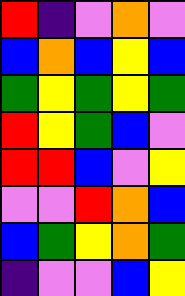[["red", "indigo", "violet", "orange", "violet"], ["blue", "orange", "blue", "yellow", "blue"], ["green", "yellow", "green", "yellow", "green"], ["red", "yellow", "green", "blue", "violet"], ["red", "red", "blue", "violet", "yellow"], ["violet", "violet", "red", "orange", "blue"], ["blue", "green", "yellow", "orange", "green"], ["indigo", "violet", "violet", "blue", "yellow"]]